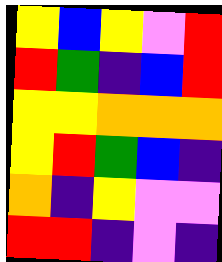[["yellow", "blue", "yellow", "violet", "red"], ["red", "green", "indigo", "blue", "red"], ["yellow", "yellow", "orange", "orange", "orange"], ["yellow", "red", "green", "blue", "indigo"], ["orange", "indigo", "yellow", "violet", "violet"], ["red", "red", "indigo", "violet", "indigo"]]